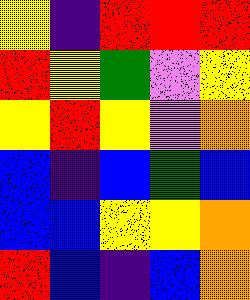[["yellow", "indigo", "red", "red", "red"], ["red", "yellow", "green", "violet", "yellow"], ["yellow", "red", "yellow", "violet", "orange"], ["blue", "indigo", "blue", "green", "blue"], ["blue", "blue", "yellow", "yellow", "orange"], ["red", "blue", "indigo", "blue", "orange"]]